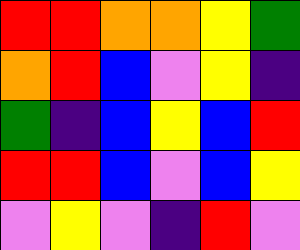[["red", "red", "orange", "orange", "yellow", "green"], ["orange", "red", "blue", "violet", "yellow", "indigo"], ["green", "indigo", "blue", "yellow", "blue", "red"], ["red", "red", "blue", "violet", "blue", "yellow"], ["violet", "yellow", "violet", "indigo", "red", "violet"]]